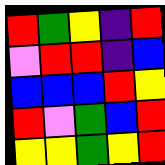[["red", "green", "yellow", "indigo", "red"], ["violet", "red", "red", "indigo", "blue"], ["blue", "blue", "blue", "red", "yellow"], ["red", "violet", "green", "blue", "red"], ["yellow", "yellow", "green", "yellow", "red"]]